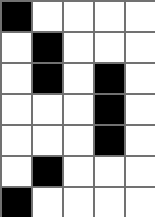[["black", "white", "white", "white", "white"], ["white", "black", "white", "white", "white"], ["white", "black", "white", "black", "white"], ["white", "white", "white", "black", "white"], ["white", "white", "white", "black", "white"], ["white", "black", "white", "white", "white"], ["black", "white", "white", "white", "white"]]